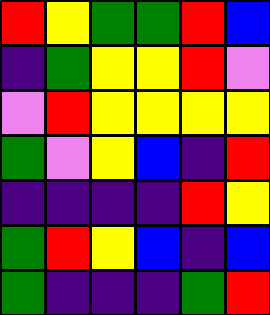[["red", "yellow", "green", "green", "red", "blue"], ["indigo", "green", "yellow", "yellow", "red", "violet"], ["violet", "red", "yellow", "yellow", "yellow", "yellow"], ["green", "violet", "yellow", "blue", "indigo", "red"], ["indigo", "indigo", "indigo", "indigo", "red", "yellow"], ["green", "red", "yellow", "blue", "indigo", "blue"], ["green", "indigo", "indigo", "indigo", "green", "red"]]